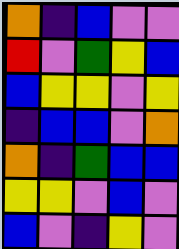[["orange", "indigo", "blue", "violet", "violet"], ["red", "violet", "green", "yellow", "blue"], ["blue", "yellow", "yellow", "violet", "yellow"], ["indigo", "blue", "blue", "violet", "orange"], ["orange", "indigo", "green", "blue", "blue"], ["yellow", "yellow", "violet", "blue", "violet"], ["blue", "violet", "indigo", "yellow", "violet"]]